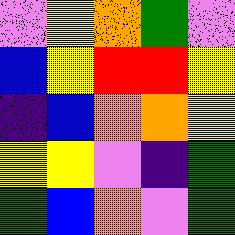[["violet", "yellow", "orange", "green", "violet"], ["blue", "yellow", "red", "red", "yellow"], ["indigo", "blue", "orange", "orange", "yellow"], ["yellow", "yellow", "violet", "indigo", "green"], ["green", "blue", "orange", "violet", "green"]]